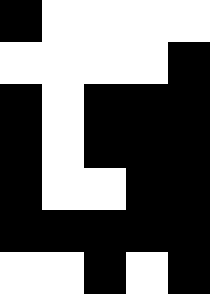[["black", "white", "white", "white", "white"], ["white", "white", "white", "white", "black"], ["black", "white", "black", "black", "black"], ["black", "white", "black", "black", "black"], ["black", "white", "white", "black", "black"], ["black", "black", "black", "black", "black"], ["white", "white", "black", "white", "black"]]